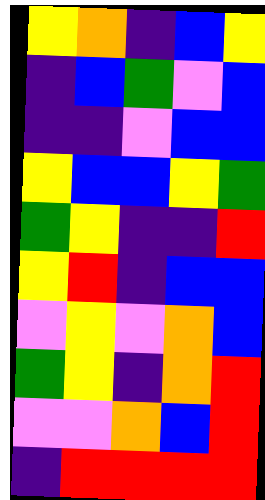[["yellow", "orange", "indigo", "blue", "yellow"], ["indigo", "blue", "green", "violet", "blue"], ["indigo", "indigo", "violet", "blue", "blue"], ["yellow", "blue", "blue", "yellow", "green"], ["green", "yellow", "indigo", "indigo", "red"], ["yellow", "red", "indigo", "blue", "blue"], ["violet", "yellow", "violet", "orange", "blue"], ["green", "yellow", "indigo", "orange", "red"], ["violet", "violet", "orange", "blue", "red"], ["indigo", "red", "red", "red", "red"]]